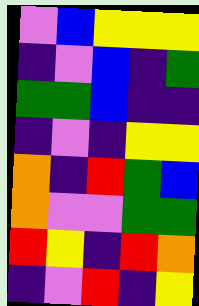[["violet", "blue", "yellow", "yellow", "yellow"], ["indigo", "violet", "blue", "indigo", "green"], ["green", "green", "blue", "indigo", "indigo"], ["indigo", "violet", "indigo", "yellow", "yellow"], ["orange", "indigo", "red", "green", "blue"], ["orange", "violet", "violet", "green", "green"], ["red", "yellow", "indigo", "red", "orange"], ["indigo", "violet", "red", "indigo", "yellow"]]